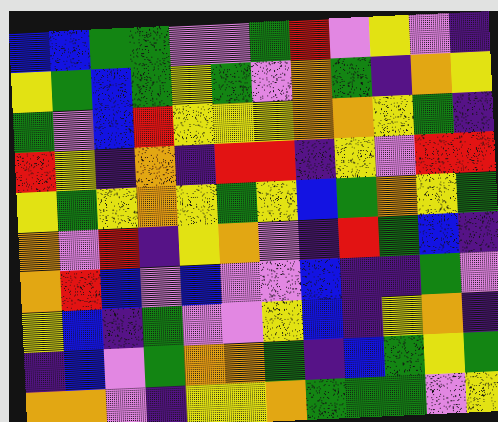[["blue", "blue", "green", "green", "violet", "violet", "green", "red", "violet", "yellow", "violet", "indigo"], ["yellow", "green", "blue", "green", "yellow", "green", "violet", "orange", "green", "indigo", "orange", "yellow"], ["green", "violet", "blue", "red", "yellow", "yellow", "yellow", "orange", "orange", "yellow", "green", "indigo"], ["red", "yellow", "indigo", "orange", "indigo", "red", "red", "indigo", "yellow", "violet", "red", "red"], ["yellow", "green", "yellow", "orange", "yellow", "green", "yellow", "blue", "green", "orange", "yellow", "green"], ["orange", "violet", "red", "indigo", "yellow", "orange", "violet", "indigo", "red", "green", "blue", "indigo"], ["orange", "red", "blue", "violet", "blue", "violet", "violet", "blue", "indigo", "indigo", "green", "violet"], ["yellow", "blue", "indigo", "green", "violet", "violet", "yellow", "blue", "indigo", "yellow", "orange", "indigo"], ["indigo", "blue", "violet", "green", "orange", "orange", "green", "indigo", "blue", "green", "yellow", "green"], ["orange", "orange", "violet", "indigo", "yellow", "yellow", "orange", "green", "green", "green", "violet", "yellow"]]